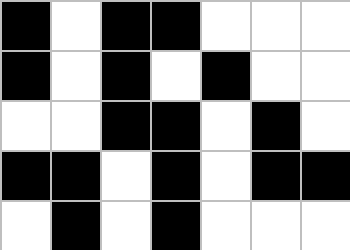[["black", "white", "black", "black", "white", "white", "white"], ["black", "white", "black", "white", "black", "white", "white"], ["white", "white", "black", "black", "white", "black", "white"], ["black", "black", "white", "black", "white", "black", "black"], ["white", "black", "white", "black", "white", "white", "white"]]